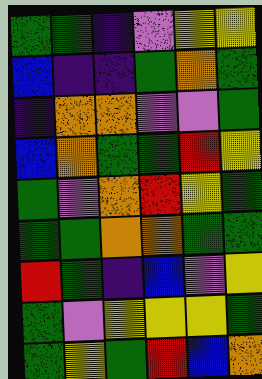[["green", "green", "indigo", "violet", "yellow", "yellow"], ["blue", "indigo", "indigo", "green", "orange", "green"], ["indigo", "orange", "orange", "violet", "violet", "green"], ["blue", "orange", "green", "green", "red", "yellow"], ["green", "violet", "orange", "red", "yellow", "green"], ["green", "green", "orange", "orange", "green", "green"], ["red", "green", "indigo", "blue", "violet", "yellow"], ["green", "violet", "yellow", "yellow", "yellow", "green"], ["green", "yellow", "green", "red", "blue", "orange"]]